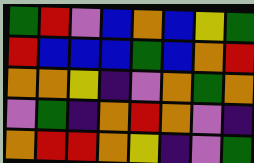[["green", "red", "violet", "blue", "orange", "blue", "yellow", "green"], ["red", "blue", "blue", "blue", "green", "blue", "orange", "red"], ["orange", "orange", "yellow", "indigo", "violet", "orange", "green", "orange"], ["violet", "green", "indigo", "orange", "red", "orange", "violet", "indigo"], ["orange", "red", "red", "orange", "yellow", "indigo", "violet", "green"]]